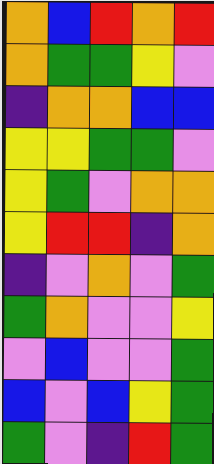[["orange", "blue", "red", "orange", "red"], ["orange", "green", "green", "yellow", "violet"], ["indigo", "orange", "orange", "blue", "blue"], ["yellow", "yellow", "green", "green", "violet"], ["yellow", "green", "violet", "orange", "orange"], ["yellow", "red", "red", "indigo", "orange"], ["indigo", "violet", "orange", "violet", "green"], ["green", "orange", "violet", "violet", "yellow"], ["violet", "blue", "violet", "violet", "green"], ["blue", "violet", "blue", "yellow", "green"], ["green", "violet", "indigo", "red", "green"]]